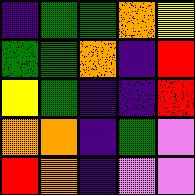[["indigo", "green", "green", "orange", "yellow"], ["green", "green", "orange", "indigo", "red"], ["yellow", "green", "indigo", "indigo", "red"], ["orange", "orange", "indigo", "green", "violet"], ["red", "orange", "indigo", "violet", "violet"]]